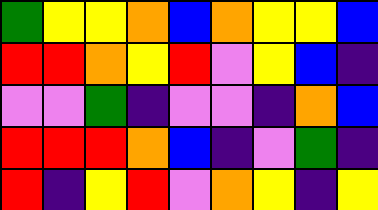[["green", "yellow", "yellow", "orange", "blue", "orange", "yellow", "yellow", "blue"], ["red", "red", "orange", "yellow", "red", "violet", "yellow", "blue", "indigo"], ["violet", "violet", "green", "indigo", "violet", "violet", "indigo", "orange", "blue"], ["red", "red", "red", "orange", "blue", "indigo", "violet", "green", "indigo"], ["red", "indigo", "yellow", "red", "violet", "orange", "yellow", "indigo", "yellow"]]